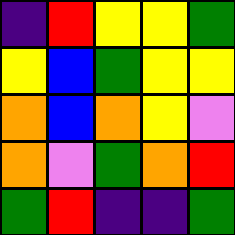[["indigo", "red", "yellow", "yellow", "green"], ["yellow", "blue", "green", "yellow", "yellow"], ["orange", "blue", "orange", "yellow", "violet"], ["orange", "violet", "green", "orange", "red"], ["green", "red", "indigo", "indigo", "green"]]